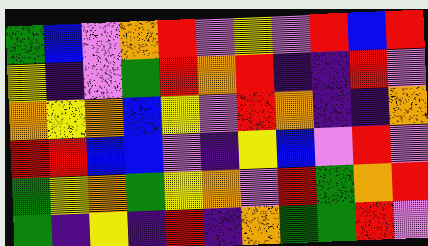[["green", "blue", "violet", "orange", "red", "violet", "yellow", "violet", "red", "blue", "red"], ["yellow", "indigo", "violet", "green", "red", "orange", "red", "indigo", "indigo", "red", "violet"], ["orange", "yellow", "orange", "blue", "yellow", "violet", "red", "orange", "indigo", "indigo", "orange"], ["red", "red", "blue", "blue", "violet", "indigo", "yellow", "blue", "violet", "red", "violet"], ["green", "yellow", "orange", "green", "yellow", "orange", "violet", "red", "green", "orange", "red"], ["green", "indigo", "yellow", "indigo", "red", "indigo", "orange", "green", "green", "red", "violet"]]